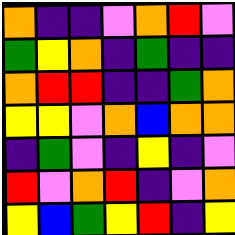[["orange", "indigo", "indigo", "violet", "orange", "red", "violet"], ["green", "yellow", "orange", "indigo", "green", "indigo", "indigo"], ["orange", "red", "red", "indigo", "indigo", "green", "orange"], ["yellow", "yellow", "violet", "orange", "blue", "orange", "orange"], ["indigo", "green", "violet", "indigo", "yellow", "indigo", "violet"], ["red", "violet", "orange", "red", "indigo", "violet", "orange"], ["yellow", "blue", "green", "yellow", "red", "indigo", "yellow"]]